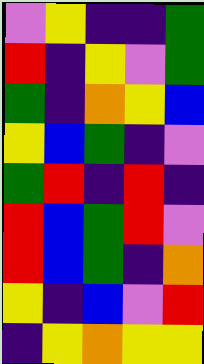[["violet", "yellow", "indigo", "indigo", "green"], ["red", "indigo", "yellow", "violet", "green"], ["green", "indigo", "orange", "yellow", "blue"], ["yellow", "blue", "green", "indigo", "violet"], ["green", "red", "indigo", "red", "indigo"], ["red", "blue", "green", "red", "violet"], ["red", "blue", "green", "indigo", "orange"], ["yellow", "indigo", "blue", "violet", "red"], ["indigo", "yellow", "orange", "yellow", "yellow"]]